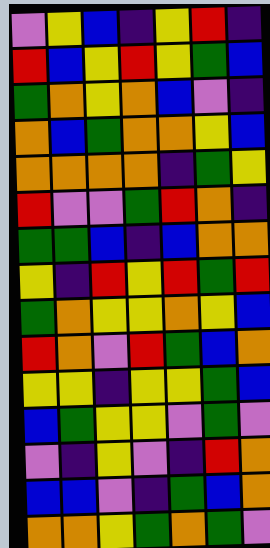[["violet", "yellow", "blue", "indigo", "yellow", "red", "indigo"], ["red", "blue", "yellow", "red", "yellow", "green", "blue"], ["green", "orange", "yellow", "orange", "blue", "violet", "indigo"], ["orange", "blue", "green", "orange", "orange", "yellow", "blue"], ["orange", "orange", "orange", "orange", "indigo", "green", "yellow"], ["red", "violet", "violet", "green", "red", "orange", "indigo"], ["green", "green", "blue", "indigo", "blue", "orange", "orange"], ["yellow", "indigo", "red", "yellow", "red", "green", "red"], ["green", "orange", "yellow", "yellow", "orange", "yellow", "blue"], ["red", "orange", "violet", "red", "green", "blue", "orange"], ["yellow", "yellow", "indigo", "yellow", "yellow", "green", "blue"], ["blue", "green", "yellow", "yellow", "violet", "green", "violet"], ["violet", "indigo", "yellow", "violet", "indigo", "red", "orange"], ["blue", "blue", "violet", "indigo", "green", "blue", "orange"], ["orange", "orange", "yellow", "green", "orange", "green", "violet"]]